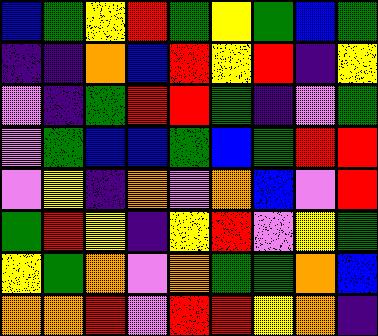[["blue", "green", "yellow", "red", "green", "yellow", "green", "blue", "green"], ["indigo", "indigo", "orange", "blue", "red", "yellow", "red", "indigo", "yellow"], ["violet", "indigo", "green", "red", "red", "green", "indigo", "violet", "green"], ["violet", "green", "blue", "blue", "green", "blue", "green", "red", "red"], ["violet", "yellow", "indigo", "orange", "violet", "orange", "blue", "violet", "red"], ["green", "red", "yellow", "indigo", "yellow", "red", "violet", "yellow", "green"], ["yellow", "green", "orange", "violet", "orange", "green", "green", "orange", "blue"], ["orange", "orange", "red", "violet", "red", "red", "yellow", "orange", "indigo"]]